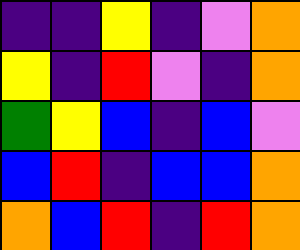[["indigo", "indigo", "yellow", "indigo", "violet", "orange"], ["yellow", "indigo", "red", "violet", "indigo", "orange"], ["green", "yellow", "blue", "indigo", "blue", "violet"], ["blue", "red", "indigo", "blue", "blue", "orange"], ["orange", "blue", "red", "indigo", "red", "orange"]]